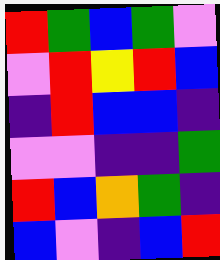[["red", "green", "blue", "green", "violet"], ["violet", "red", "yellow", "red", "blue"], ["indigo", "red", "blue", "blue", "indigo"], ["violet", "violet", "indigo", "indigo", "green"], ["red", "blue", "orange", "green", "indigo"], ["blue", "violet", "indigo", "blue", "red"]]